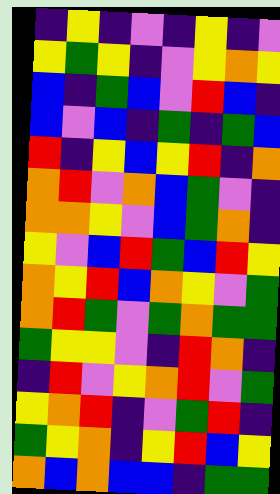[["indigo", "yellow", "indigo", "violet", "indigo", "yellow", "indigo", "violet"], ["yellow", "green", "yellow", "indigo", "violet", "yellow", "orange", "yellow"], ["blue", "indigo", "green", "blue", "violet", "red", "blue", "indigo"], ["blue", "violet", "blue", "indigo", "green", "indigo", "green", "blue"], ["red", "indigo", "yellow", "blue", "yellow", "red", "indigo", "orange"], ["orange", "red", "violet", "orange", "blue", "green", "violet", "indigo"], ["orange", "orange", "yellow", "violet", "blue", "green", "orange", "indigo"], ["yellow", "violet", "blue", "red", "green", "blue", "red", "yellow"], ["orange", "yellow", "red", "blue", "orange", "yellow", "violet", "green"], ["orange", "red", "green", "violet", "green", "orange", "green", "green"], ["green", "yellow", "yellow", "violet", "indigo", "red", "orange", "indigo"], ["indigo", "red", "violet", "yellow", "orange", "red", "violet", "green"], ["yellow", "orange", "red", "indigo", "violet", "green", "red", "indigo"], ["green", "yellow", "orange", "indigo", "yellow", "red", "blue", "yellow"], ["orange", "blue", "orange", "blue", "blue", "indigo", "green", "green"]]